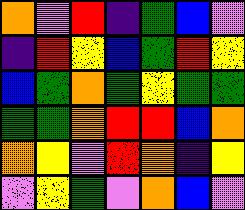[["orange", "violet", "red", "indigo", "green", "blue", "violet"], ["indigo", "red", "yellow", "blue", "green", "red", "yellow"], ["blue", "green", "orange", "green", "yellow", "green", "green"], ["green", "green", "orange", "red", "red", "blue", "orange"], ["orange", "yellow", "violet", "red", "orange", "indigo", "yellow"], ["violet", "yellow", "green", "violet", "orange", "blue", "violet"]]